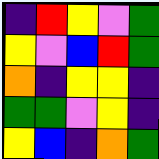[["indigo", "red", "yellow", "violet", "green"], ["yellow", "violet", "blue", "red", "green"], ["orange", "indigo", "yellow", "yellow", "indigo"], ["green", "green", "violet", "yellow", "indigo"], ["yellow", "blue", "indigo", "orange", "green"]]